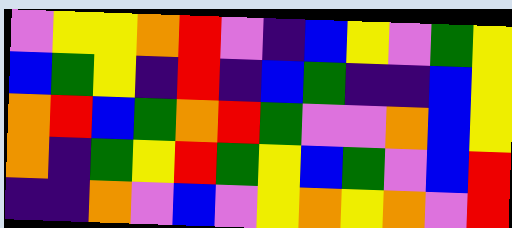[["violet", "yellow", "yellow", "orange", "red", "violet", "indigo", "blue", "yellow", "violet", "green", "yellow"], ["blue", "green", "yellow", "indigo", "red", "indigo", "blue", "green", "indigo", "indigo", "blue", "yellow"], ["orange", "red", "blue", "green", "orange", "red", "green", "violet", "violet", "orange", "blue", "yellow"], ["orange", "indigo", "green", "yellow", "red", "green", "yellow", "blue", "green", "violet", "blue", "red"], ["indigo", "indigo", "orange", "violet", "blue", "violet", "yellow", "orange", "yellow", "orange", "violet", "red"]]